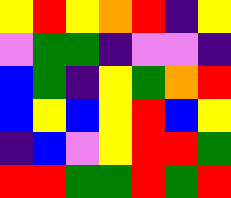[["yellow", "red", "yellow", "orange", "red", "indigo", "yellow"], ["violet", "green", "green", "indigo", "violet", "violet", "indigo"], ["blue", "green", "indigo", "yellow", "green", "orange", "red"], ["blue", "yellow", "blue", "yellow", "red", "blue", "yellow"], ["indigo", "blue", "violet", "yellow", "red", "red", "green"], ["red", "red", "green", "green", "red", "green", "red"]]